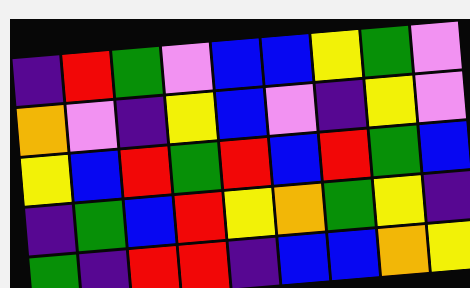[["indigo", "red", "green", "violet", "blue", "blue", "yellow", "green", "violet"], ["orange", "violet", "indigo", "yellow", "blue", "violet", "indigo", "yellow", "violet"], ["yellow", "blue", "red", "green", "red", "blue", "red", "green", "blue"], ["indigo", "green", "blue", "red", "yellow", "orange", "green", "yellow", "indigo"], ["green", "indigo", "red", "red", "indigo", "blue", "blue", "orange", "yellow"]]